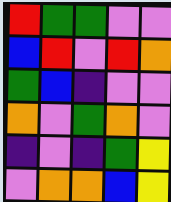[["red", "green", "green", "violet", "violet"], ["blue", "red", "violet", "red", "orange"], ["green", "blue", "indigo", "violet", "violet"], ["orange", "violet", "green", "orange", "violet"], ["indigo", "violet", "indigo", "green", "yellow"], ["violet", "orange", "orange", "blue", "yellow"]]